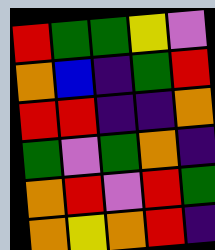[["red", "green", "green", "yellow", "violet"], ["orange", "blue", "indigo", "green", "red"], ["red", "red", "indigo", "indigo", "orange"], ["green", "violet", "green", "orange", "indigo"], ["orange", "red", "violet", "red", "green"], ["orange", "yellow", "orange", "red", "indigo"]]